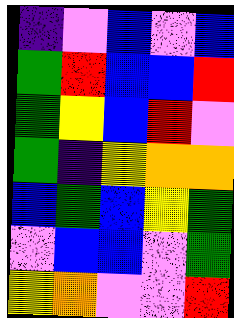[["indigo", "violet", "blue", "violet", "blue"], ["green", "red", "blue", "blue", "red"], ["green", "yellow", "blue", "red", "violet"], ["green", "indigo", "yellow", "orange", "orange"], ["blue", "green", "blue", "yellow", "green"], ["violet", "blue", "blue", "violet", "green"], ["yellow", "orange", "violet", "violet", "red"]]